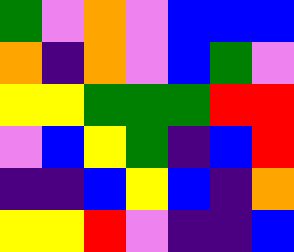[["green", "violet", "orange", "violet", "blue", "blue", "blue"], ["orange", "indigo", "orange", "violet", "blue", "green", "violet"], ["yellow", "yellow", "green", "green", "green", "red", "red"], ["violet", "blue", "yellow", "green", "indigo", "blue", "red"], ["indigo", "indigo", "blue", "yellow", "blue", "indigo", "orange"], ["yellow", "yellow", "red", "violet", "indigo", "indigo", "blue"]]